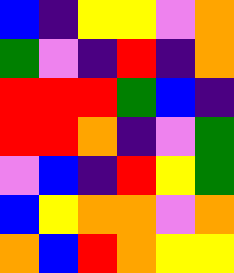[["blue", "indigo", "yellow", "yellow", "violet", "orange"], ["green", "violet", "indigo", "red", "indigo", "orange"], ["red", "red", "red", "green", "blue", "indigo"], ["red", "red", "orange", "indigo", "violet", "green"], ["violet", "blue", "indigo", "red", "yellow", "green"], ["blue", "yellow", "orange", "orange", "violet", "orange"], ["orange", "blue", "red", "orange", "yellow", "yellow"]]